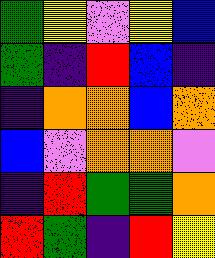[["green", "yellow", "violet", "yellow", "blue"], ["green", "indigo", "red", "blue", "indigo"], ["indigo", "orange", "orange", "blue", "orange"], ["blue", "violet", "orange", "orange", "violet"], ["indigo", "red", "green", "green", "orange"], ["red", "green", "indigo", "red", "yellow"]]